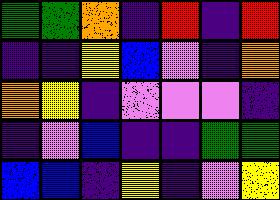[["green", "green", "orange", "indigo", "red", "indigo", "red"], ["indigo", "indigo", "yellow", "blue", "violet", "indigo", "orange"], ["orange", "yellow", "indigo", "violet", "violet", "violet", "indigo"], ["indigo", "violet", "blue", "indigo", "indigo", "green", "green"], ["blue", "blue", "indigo", "yellow", "indigo", "violet", "yellow"]]